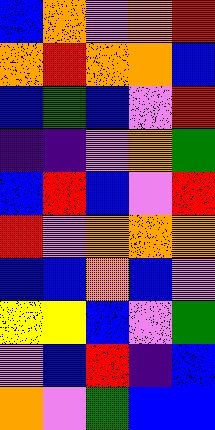[["blue", "orange", "violet", "orange", "red"], ["orange", "red", "orange", "orange", "blue"], ["blue", "green", "blue", "violet", "red"], ["indigo", "indigo", "violet", "orange", "green"], ["blue", "red", "blue", "violet", "red"], ["red", "violet", "orange", "orange", "orange"], ["blue", "blue", "orange", "blue", "violet"], ["yellow", "yellow", "blue", "violet", "green"], ["violet", "blue", "red", "indigo", "blue"], ["orange", "violet", "green", "blue", "blue"]]